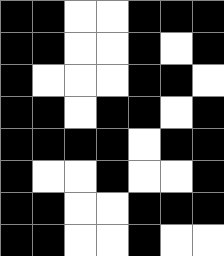[["black", "black", "white", "white", "black", "black", "black"], ["black", "black", "white", "white", "black", "white", "black"], ["black", "white", "white", "white", "black", "black", "white"], ["black", "black", "white", "black", "black", "white", "black"], ["black", "black", "black", "black", "white", "black", "black"], ["black", "white", "white", "black", "white", "white", "black"], ["black", "black", "white", "white", "black", "black", "black"], ["black", "black", "white", "white", "black", "white", "white"]]